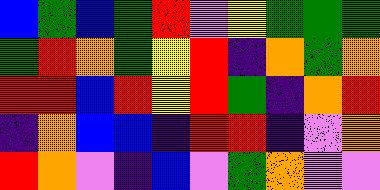[["blue", "green", "blue", "green", "red", "violet", "yellow", "green", "green", "green"], ["green", "red", "orange", "green", "yellow", "red", "indigo", "orange", "green", "orange"], ["red", "red", "blue", "red", "yellow", "red", "green", "indigo", "orange", "red"], ["indigo", "orange", "blue", "blue", "indigo", "red", "red", "indigo", "violet", "orange"], ["red", "orange", "violet", "indigo", "blue", "violet", "green", "orange", "violet", "violet"]]